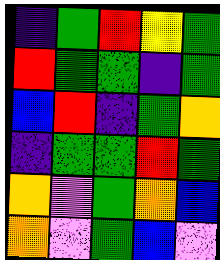[["indigo", "green", "red", "yellow", "green"], ["red", "green", "green", "indigo", "green"], ["blue", "red", "indigo", "green", "orange"], ["indigo", "green", "green", "red", "green"], ["orange", "violet", "green", "orange", "blue"], ["orange", "violet", "green", "blue", "violet"]]